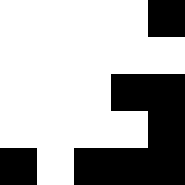[["white", "white", "white", "white", "black"], ["white", "white", "white", "white", "white"], ["white", "white", "white", "black", "black"], ["white", "white", "white", "white", "black"], ["black", "white", "black", "black", "black"]]